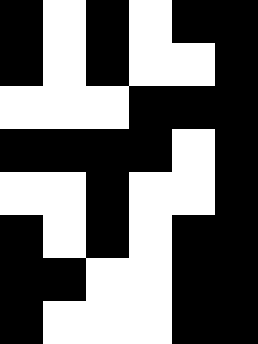[["black", "white", "black", "white", "black", "black"], ["black", "white", "black", "white", "white", "black"], ["white", "white", "white", "black", "black", "black"], ["black", "black", "black", "black", "white", "black"], ["white", "white", "black", "white", "white", "black"], ["black", "white", "black", "white", "black", "black"], ["black", "black", "white", "white", "black", "black"], ["black", "white", "white", "white", "black", "black"]]